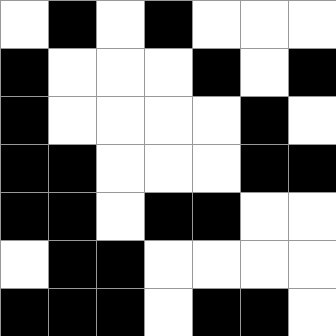[["white", "black", "white", "black", "white", "white", "white"], ["black", "white", "white", "white", "black", "white", "black"], ["black", "white", "white", "white", "white", "black", "white"], ["black", "black", "white", "white", "white", "black", "black"], ["black", "black", "white", "black", "black", "white", "white"], ["white", "black", "black", "white", "white", "white", "white"], ["black", "black", "black", "white", "black", "black", "white"]]